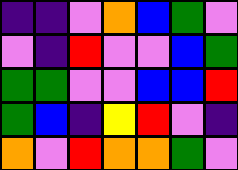[["indigo", "indigo", "violet", "orange", "blue", "green", "violet"], ["violet", "indigo", "red", "violet", "violet", "blue", "green"], ["green", "green", "violet", "violet", "blue", "blue", "red"], ["green", "blue", "indigo", "yellow", "red", "violet", "indigo"], ["orange", "violet", "red", "orange", "orange", "green", "violet"]]